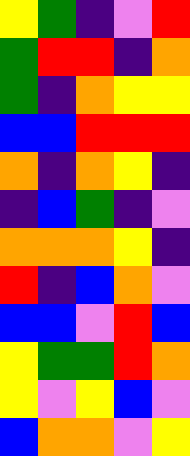[["yellow", "green", "indigo", "violet", "red"], ["green", "red", "red", "indigo", "orange"], ["green", "indigo", "orange", "yellow", "yellow"], ["blue", "blue", "red", "red", "red"], ["orange", "indigo", "orange", "yellow", "indigo"], ["indigo", "blue", "green", "indigo", "violet"], ["orange", "orange", "orange", "yellow", "indigo"], ["red", "indigo", "blue", "orange", "violet"], ["blue", "blue", "violet", "red", "blue"], ["yellow", "green", "green", "red", "orange"], ["yellow", "violet", "yellow", "blue", "violet"], ["blue", "orange", "orange", "violet", "yellow"]]